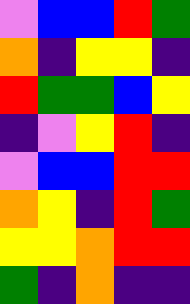[["violet", "blue", "blue", "red", "green"], ["orange", "indigo", "yellow", "yellow", "indigo"], ["red", "green", "green", "blue", "yellow"], ["indigo", "violet", "yellow", "red", "indigo"], ["violet", "blue", "blue", "red", "red"], ["orange", "yellow", "indigo", "red", "green"], ["yellow", "yellow", "orange", "red", "red"], ["green", "indigo", "orange", "indigo", "indigo"]]